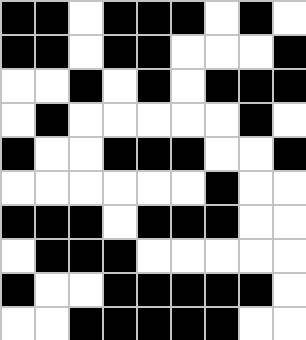[["black", "black", "white", "black", "black", "black", "white", "black", "white"], ["black", "black", "white", "black", "black", "white", "white", "white", "black"], ["white", "white", "black", "white", "black", "white", "black", "black", "black"], ["white", "black", "white", "white", "white", "white", "white", "black", "white"], ["black", "white", "white", "black", "black", "black", "white", "white", "black"], ["white", "white", "white", "white", "white", "white", "black", "white", "white"], ["black", "black", "black", "white", "black", "black", "black", "white", "white"], ["white", "black", "black", "black", "white", "white", "white", "white", "white"], ["black", "white", "white", "black", "black", "black", "black", "black", "white"], ["white", "white", "black", "black", "black", "black", "black", "white", "white"]]